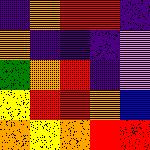[["indigo", "orange", "red", "red", "indigo"], ["orange", "indigo", "indigo", "indigo", "violet"], ["green", "orange", "red", "indigo", "violet"], ["yellow", "red", "red", "orange", "blue"], ["orange", "yellow", "orange", "red", "red"]]